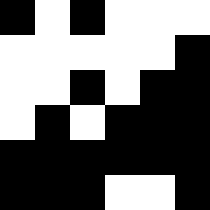[["black", "white", "black", "white", "white", "white"], ["white", "white", "white", "white", "white", "black"], ["white", "white", "black", "white", "black", "black"], ["white", "black", "white", "black", "black", "black"], ["black", "black", "black", "black", "black", "black"], ["black", "black", "black", "white", "white", "black"]]